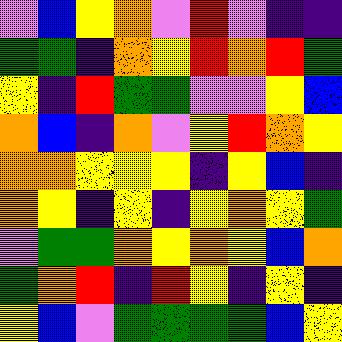[["violet", "blue", "yellow", "orange", "violet", "red", "violet", "indigo", "indigo"], ["green", "green", "indigo", "orange", "yellow", "red", "orange", "red", "green"], ["yellow", "indigo", "red", "green", "green", "violet", "violet", "yellow", "blue"], ["orange", "blue", "indigo", "orange", "violet", "yellow", "red", "orange", "yellow"], ["orange", "orange", "yellow", "yellow", "yellow", "indigo", "yellow", "blue", "indigo"], ["orange", "yellow", "indigo", "yellow", "indigo", "yellow", "orange", "yellow", "green"], ["violet", "green", "green", "orange", "yellow", "orange", "yellow", "blue", "orange"], ["green", "orange", "red", "indigo", "red", "yellow", "indigo", "yellow", "indigo"], ["yellow", "blue", "violet", "green", "green", "green", "green", "blue", "yellow"]]